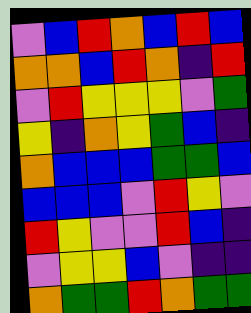[["violet", "blue", "red", "orange", "blue", "red", "blue"], ["orange", "orange", "blue", "red", "orange", "indigo", "red"], ["violet", "red", "yellow", "yellow", "yellow", "violet", "green"], ["yellow", "indigo", "orange", "yellow", "green", "blue", "indigo"], ["orange", "blue", "blue", "blue", "green", "green", "blue"], ["blue", "blue", "blue", "violet", "red", "yellow", "violet"], ["red", "yellow", "violet", "violet", "red", "blue", "indigo"], ["violet", "yellow", "yellow", "blue", "violet", "indigo", "indigo"], ["orange", "green", "green", "red", "orange", "green", "green"]]